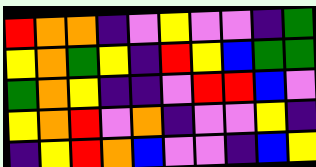[["red", "orange", "orange", "indigo", "violet", "yellow", "violet", "violet", "indigo", "green"], ["yellow", "orange", "green", "yellow", "indigo", "red", "yellow", "blue", "green", "green"], ["green", "orange", "yellow", "indigo", "indigo", "violet", "red", "red", "blue", "violet"], ["yellow", "orange", "red", "violet", "orange", "indigo", "violet", "violet", "yellow", "indigo"], ["indigo", "yellow", "red", "orange", "blue", "violet", "violet", "indigo", "blue", "yellow"]]